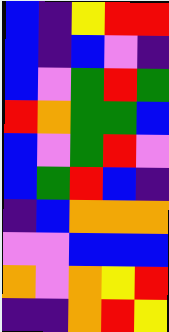[["blue", "indigo", "yellow", "red", "red"], ["blue", "indigo", "blue", "violet", "indigo"], ["blue", "violet", "green", "red", "green"], ["red", "orange", "green", "green", "blue"], ["blue", "violet", "green", "red", "violet"], ["blue", "green", "red", "blue", "indigo"], ["indigo", "blue", "orange", "orange", "orange"], ["violet", "violet", "blue", "blue", "blue"], ["orange", "violet", "orange", "yellow", "red"], ["indigo", "indigo", "orange", "red", "yellow"]]